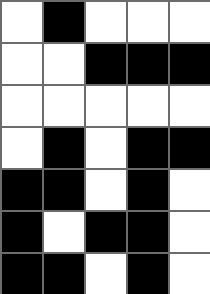[["white", "black", "white", "white", "white"], ["white", "white", "black", "black", "black"], ["white", "white", "white", "white", "white"], ["white", "black", "white", "black", "black"], ["black", "black", "white", "black", "white"], ["black", "white", "black", "black", "white"], ["black", "black", "white", "black", "white"]]